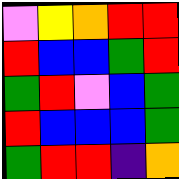[["violet", "yellow", "orange", "red", "red"], ["red", "blue", "blue", "green", "red"], ["green", "red", "violet", "blue", "green"], ["red", "blue", "blue", "blue", "green"], ["green", "red", "red", "indigo", "orange"]]